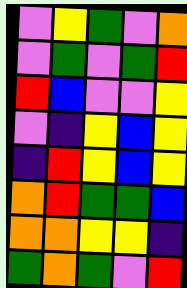[["violet", "yellow", "green", "violet", "orange"], ["violet", "green", "violet", "green", "red"], ["red", "blue", "violet", "violet", "yellow"], ["violet", "indigo", "yellow", "blue", "yellow"], ["indigo", "red", "yellow", "blue", "yellow"], ["orange", "red", "green", "green", "blue"], ["orange", "orange", "yellow", "yellow", "indigo"], ["green", "orange", "green", "violet", "red"]]